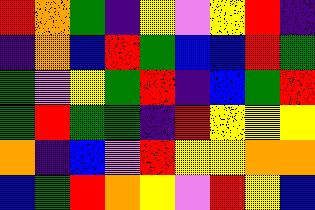[["red", "orange", "green", "indigo", "yellow", "violet", "yellow", "red", "indigo"], ["indigo", "orange", "blue", "red", "green", "blue", "blue", "red", "green"], ["green", "violet", "yellow", "green", "red", "indigo", "blue", "green", "red"], ["green", "red", "green", "green", "indigo", "red", "yellow", "yellow", "yellow"], ["orange", "indigo", "blue", "violet", "red", "yellow", "yellow", "orange", "orange"], ["blue", "green", "red", "orange", "yellow", "violet", "red", "yellow", "blue"]]